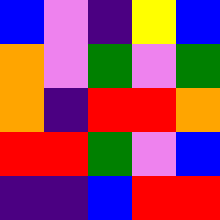[["blue", "violet", "indigo", "yellow", "blue"], ["orange", "violet", "green", "violet", "green"], ["orange", "indigo", "red", "red", "orange"], ["red", "red", "green", "violet", "blue"], ["indigo", "indigo", "blue", "red", "red"]]